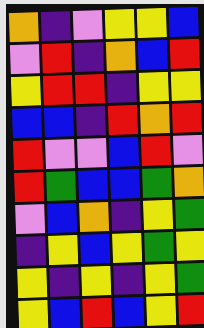[["orange", "indigo", "violet", "yellow", "yellow", "blue"], ["violet", "red", "indigo", "orange", "blue", "red"], ["yellow", "red", "red", "indigo", "yellow", "yellow"], ["blue", "blue", "indigo", "red", "orange", "red"], ["red", "violet", "violet", "blue", "red", "violet"], ["red", "green", "blue", "blue", "green", "orange"], ["violet", "blue", "orange", "indigo", "yellow", "green"], ["indigo", "yellow", "blue", "yellow", "green", "yellow"], ["yellow", "indigo", "yellow", "indigo", "yellow", "green"], ["yellow", "blue", "red", "blue", "yellow", "red"]]